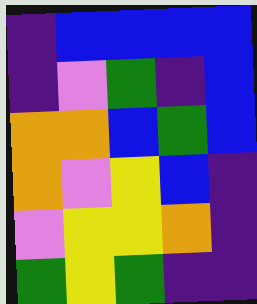[["indigo", "blue", "blue", "blue", "blue"], ["indigo", "violet", "green", "indigo", "blue"], ["orange", "orange", "blue", "green", "blue"], ["orange", "violet", "yellow", "blue", "indigo"], ["violet", "yellow", "yellow", "orange", "indigo"], ["green", "yellow", "green", "indigo", "indigo"]]